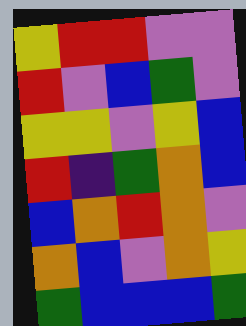[["yellow", "red", "red", "violet", "violet"], ["red", "violet", "blue", "green", "violet"], ["yellow", "yellow", "violet", "yellow", "blue"], ["red", "indigo", "green", "orange", "blue"], ["blue", "orange", "red", "orange", "violet"], ["orange", "blue", "violet", "orange", "yellow"], ["green", "blue", "blue", "blue", "green"]]